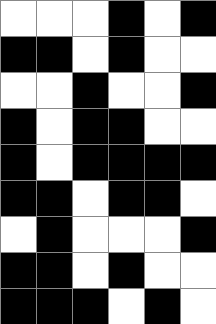[["white", "white", "white", "black", "white", "black"], ["black", "black", "white", "black", "white", "white"], ["white", "white", "black", "white", "white", "black"], ["black", "white", "black", "black", "white", "white"], ["black", "white", "black", "black", "black", "black"], ["black", "black", "white", "black", "black", "white"], ["white", "black", "white", "white", "white", "black"], ["black", "black", "white", "black", "white", "white"], ["black", "black", "black", "white", "black", "white"]]